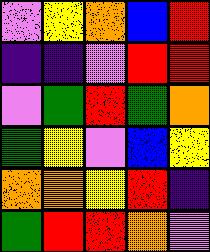[["violet", "yellow", "orange", "blue", "red"], ["indigo", "indigo", "violet", "red", "red"], ["violet", "green", "red", "green", "orange"], ["green", "yellow", "violet", "blue", "yellow"], ["orange", "orange", "yellow", "red", "indigo"], ["green", "red", "red", "orange", "violet"]]